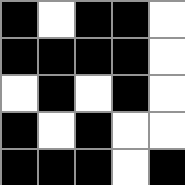[["black", "white", "black", "black", "white"], ["black", "black", "black", "black", "white"], ["white", "black", "white", "black", "white"], ["black", "white", "black", "white", "white"], ["black", "black", "black", "white", "black"]]